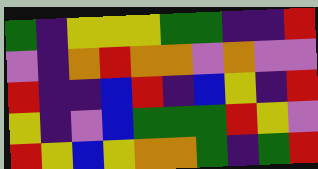[["green", "indigo", "yellow", "yellow", "yellow", "green", "green", "indigo", "indigo", "red"], ["violet", "indigo", "orange", "red", "orange", "orange", "violet", "orange", "violet", "violet"], ["red", "indigo", "indigo", "blue", "red", "indigo", "blue", "yellow", "indigo", "red"], ["yellow", "indigo", "violet", "blue", "green", "green", "green", "red", "yellow", "violet"], ["red", "yellow", "blue", "yellow", "orange", "orange", "green", "indigo", "green", "red"]]